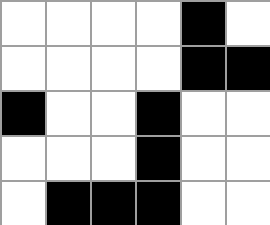[["white", "white", "white", "white", "black", "white"], ["white", "white", "white", "white", "black", "black"], ["black", "white", "white", "black", "white", "white"], ["white", "white", "white", "black", "white", "white"], ["white", "black", "black", "black", "white", "white"]]